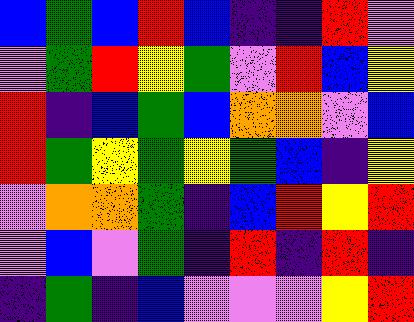[["blue", "green", "blue", "red", "blue", "indigo", "indigo", "red", "violet"], ["violet", "green", "red", "yellow", "green", "violet", "red", "blue", "yellow"], ["red", "indigo", "blue", "green", "blue", "orange", "orange", "violet", "blue"], ["red", "green", "yellow", "green", "yellow", "green", "blue", "indigo", "yellow"], ["violet", "orange", "orange", "green", "indigo", "blue", "red", "yellow", "red"], ["violet", "blue", "violet", "green", "indigo", "red", "indigo", "red", "indigo"], ["indigo", "green", "indigo", "blue", "violet", "violet", "violet", "yellow", "red"]]